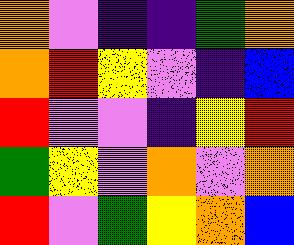[["orange", "violet", "indigo", "indigo", "green", "orange"], ["orange", "red", "yellow", "violet", "indigo", "blue"], ["red", "violet", "violet", "indigo", "yellow", "red"], ["green", "yellow", "violet", "orange", "violet", "orange"], ["red", "violet", "green", "yellow", "orange", "blue"]]